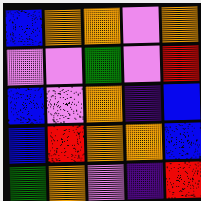[["blue", "orange", "orange", "violet", "orange"], ["violet", "violet", "green", "violet", "red"], ["blue", "violet", "orange", "indigo", "blue"], ["blue", "red", "orange", "orange", "blue"], ["green", "orange", "violet", "indigo", "red"]]